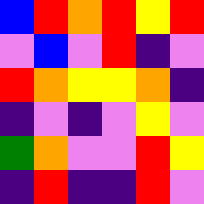[["blue", "red", "orange", "red", "yellow", "red"], ["violet", "blue", "violet", "red", "indigo", "violet"], ["red", "orange", "yellow", "yellow", "orange", "indigo"], ["indigo", "violet", "indigo", "violet", "yellow", "violet"], ["green", "orange", "violet", "violet", "red", "yellow"], ["indigo", "red", "indigo", "indigo", "red", "violet"]]